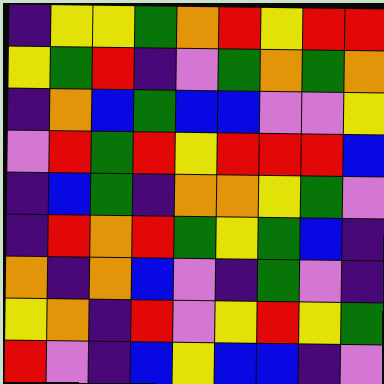[["indigo", "yellow", "yellow", "green", "orange", "red", "yellow", "red", "red"], ["yellow", "green", "red", "indigo", "violet", "green", "orange", "green", "orange"], ["indigo", "orange", "blue", "green", "blue", "blue", "violet", "violet", "yellow"], ["violet", "red", "green", "red", "yellow", "red", "red", "red", "blue"], ["indigo", "blue", "green", "indigo", "orange", "orange", "yellow", "green", "violet"], ["indigo", "red", "orange", "red", "green", "yellow", "green", "blue", "indigo"], ["orange", "indigo", "orange", "blue", "violet", "indigo", "green", "violet", "indigo"], ["yellow", "orange", "indigo", "red", "violet", "yellow", "red", "yellow", "green"], ["red", "violet", "indigo", "blue", "yellow", "blue", "blue", "indigo", "violet"]]